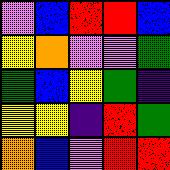[["violet", "blue", "red", "red", "blue"], ["yellow", "orange", "violet", "violet", "green"], ["green", "blue", "yellow", "green", "indigo"], ["yellow", "yellow", "indigo", "red", "green"], ["orange", "blue", "violet", "red", "red"]]